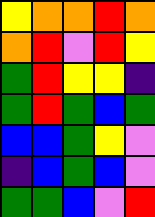[["yellow", "orange", "orange", "red", "orange"], ["orange", "red", "violet", "red", "yellow"], ["green", "red", "yellow", "yellow", "indigo"], ["green", "red", "green", "blue", "green"], ["blue", "blue", "green", "yellow", "violet"], ["indigo", "blue", "green", "blue", "violet"], ["green", "green", "blue", "violet", "red"]]